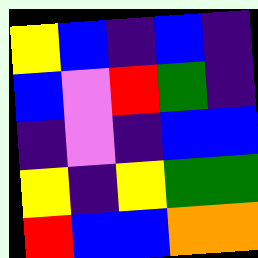[["yellow", "blue", "indigo", "blue", "indigo"], ["blue", "violet", "red", "green", "indigo"], ["indigo", "violet", "indigo", "blue", "blue"], ["yellow", "indigo", "yellow", "green", "green"], ["red", "blue", "blue", "orange", "orange"]]